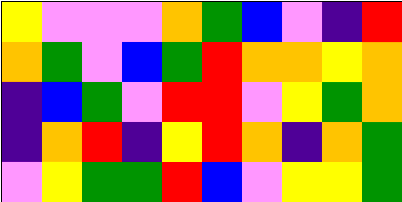[["yellow", "violet", "violet", "violet", "orange", "green", "blue", "violet", "indigo", "red"], ["orange", "green", "violet", "blue", "green", "red", "orange", "orange", "yellow", "orange"], ["indigo", "blue", "green", "violet", "red", "red", "violet", "yellow", "green", "orange"], ["indigo", "orange", "red", "indigo", "yellow", "red", "orange", "indigo", "orange", "green"], ["violet", "yellow", "green", "green", "red", "blue", "violet", "yellow", "yellow", "green"]]